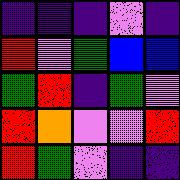[["indigo", "indigo", "indigo", "violet", "indigo"], ["red", "violet", "green", "blue", "blue"], ["green", "red", "indigo", "green", "violet"], ["red", "orange", "violet", "violet", "red"], ["red", "green", "violet", "indigo", "indigo"]]